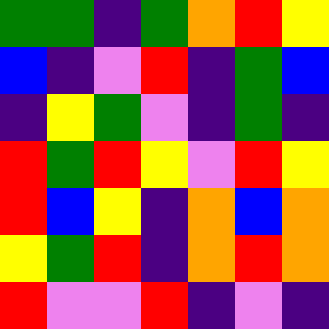[["green", "green", "indigo", "green", "orange", "red", "yellow"], ["blue", "indigo", "violet", "red", "indigo", "green", "blue"], ["indigo", "yellow", "green", "violet", "indigo", "green", "indigo"], ["red", "green", "red", "yellow", "violet", "red", "yellow"], ["red", "blue", "yellow", "indigo", "orange", "blue", "orange"], ["yellow", "green", "red", "indigo", "orange", "red", "orange"], ["red", "violet", "violet", "red", "indigo", "violet", "indigo"]]